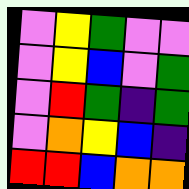[["violet", "yellow", "green", "violet", "violet"], ["violet", "yellow", "blue", "violet", "green"], ["violet", "red", "green", "indigo", "green"], ["violet", "orange", "yellow", "blue", "indigo"], ["red", "red", "blue", "orange", "orange"]]